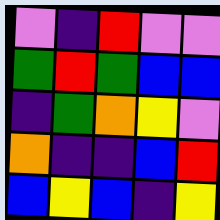[["violet", "indigo", "red", "violet", "violet"], ["green", "red", "green", "blue", "blue"], ["indigo", "green", "orange", "yellow", "violet"], ["orange", "indigo", "indigo", "blue", "red"], ["blue", "yellow", "blue", "indigo", "yellow"]]